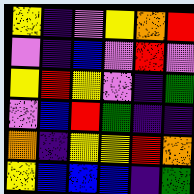[["yellow", "indigo", "violet", "yellow", "orange", "red"], ["violet", "indigo", "blue", "violet", "red", "violet"], ["yellow", "red", "yellow", "violet", "indigo", "green"], ["violet", "blue", "red", "green", "indigo", "indigo"], ["orange", "indigo", "yellow", "yellow", "red", "orange"], ["yellow", "blue", "blue", "blue", "indigo", "green"]]